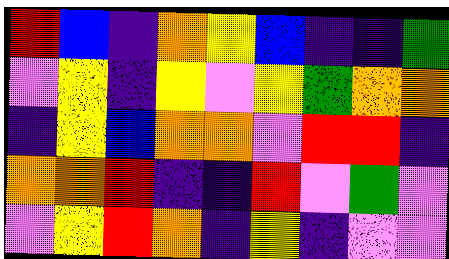[["red", "blue", "indigo", "orange", "yellow", "blue", "indigo", "indigo", "green"], ["violet", "yellow", "indigo", "yellow", "violet", "yellow", "green", "orange", "orange"], ["indigo", "yellow", "blue", "orange", "orange", "violet", "red", "red", "indigo"], ["orange", "orange", "red", "indigo", "indigo", "red", "violet", "green", "violet"], ["violet", "yellow", "red", "orange", "indigo", "yellow", "indigo", "violet", "violet"]]